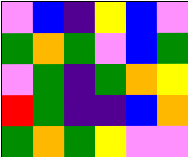[["violet", "blue", "indigo", "yellow", "blue", "violet"], ["green", "orange", "green", "violet", "blue", "green"], ["violet", "green", "indigo", "green", "orange", "yellow"], ["red", "green", "indigo", "indigo", "blue", "orange"], ["green", "orange", "green", "yellow", "violet", "violet"]]